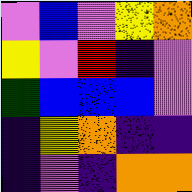[["violet", "blue", "violet", "yellow", "orange"], ["yellow", "violet", "red", "indigo", "violet"], ["green", "blue", "blue", "blue", "violet"], ["indigo", "yellow", "orange", "indigo", "indigo"], ["indigo", "violet", "indigo", "orange", "orange"]]